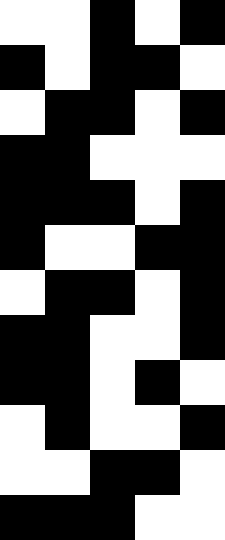[["white", "white", "black", "white", "black"], ["black", "white", "black", "black", "white"], ["white", "black", "black", "white", "black"], ["black", "black", "white", "white", "white"], ["black", "black", "black", "white", "black"], ["black", "white", "white", "black", "black"], ["white", "black", "black", "white", "black"], ["black", "black", "white", "white", "black"], ["black", "black", "white", "black", "white"], ["white", "black", "white", "white", "black"], ["white", "white", "black", "black", "white"], ["black", "black", "black", "white", "white"]]